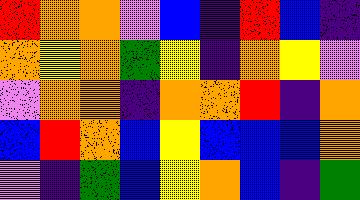[["red", "orange", "orange", "violet", "blue", "indigo", "red", "blue", "indigo"], ["orange", "yellow", "orange", "green", "yellow", "indigo", "orange", "yellow", "violet"], ["violet", "orange", "orange", "indigo", "orange", "orange", "red", "indigo", "orange"], ["blue", "red", "orange", "blue", "yellow", "blue", "blue", "blue", "orange"], ["violet", "indigo", "green", "blue", "yellow", "orange", "blue", "indigo", "green"]]